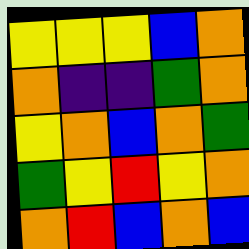[["yellow", "yellow", "yellow", "blue", "orange"], ["orange", "indigo", "indigo", "green", "orange"], ["yellow", "orange", "blue", "orange", "green"], ["green", "yellow", "red", "yellow", "orange"], ["orange", "red", "blue", "orange", "blue"]]